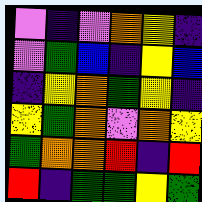[["violet", "indigo", "violet", "orange", "yellow", "indigo"], ["violet", "green", "blue", "indigo", "yellow", "blue"], ["indigo", "yellow", "orange", "green", "yellow", "indigo"], ["yellow", "green", "orange", "violet", "orange", "yellow"], ["green", "orange", "orange", "red", "indigo", "red"], ["red", "indigo", "green", "green", "yellow", "green"]]